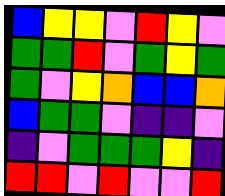[["blue", "yellow", "yellow", "violet", "red", "yellow", "violet"], ["green", "green", "red", "violet", "green", "yellow", "green"], ["green", "violet", "yellow", "orange", "blue", "blue", "orange"], ["blue", "green", "green", "violet", "indigo", "indigo", "violet"], ["indigo", "violet", "green", "green", "green", "yellow", "indigo"], ["red", "red", "violet", "red", "violet", "violet", "red"]]